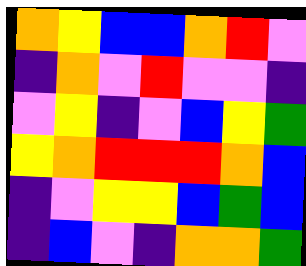[["orange", "yellow", "blue", "blue", "orange", "red", "violet"], ["indigo", "orange", "violet", "red", "violet", "violet", "indigo"], ["violet", "yellow", "indigo", "violet", "blue", "yellow", "green"], ["yellow", "orange", "red", "red", "red", "orange", "blue"], ["indigo", "violet", "yellow", "yellow", "blue", "green", "blue"], ["indigo", "blue", "violet", "indigo", "orange", "orange", "green"]]